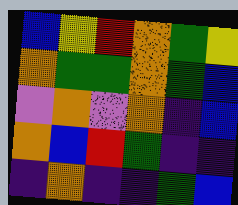[["blue", "yellow", "red", "orange", "green", "yellow"], ["orange", "green", "green", "orange", "green", "blue"], ["violet", "orange", "violet", "orange", "indigo", "blue"], ["orange", "blue", "red", "green", "indigo", "indigo"], ["indigo", "orange", "indigo", "indigo", "green", "blue"]]